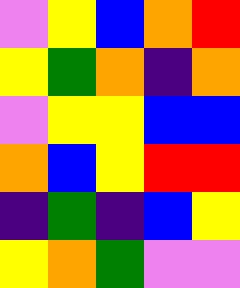[["violet", "yellow", "blue", "orange", "red"], ["yellow", "green", "orange", "indigo", "orange"], ["violet", "yellow", "yellow", "blue", "blue"], ["orange", "blue", "yellow", "red", "red"], ["indigo", "green", "indigo", "blue", "yellow"], ["yellow", "orange", "green", "violet", "violet"]]